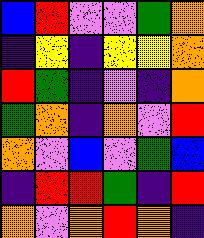[["blue", "red", "violet", "violet", "green", "orange"], ["indigo", "yellow", "indigo", "yellow", "yellow", "orange"], ["red", "green", "indigo", "violet", "indigo", "orange"], ["green", "orange", "indigo", "orange", "violet", "red"], ["orange", "violet", "blue", "violet", "green", "blue"], ["indigo", "red", "red", "green", "indigo", "red"], ["orange", "violet", "orange", "red", "orange", "indigo"]]